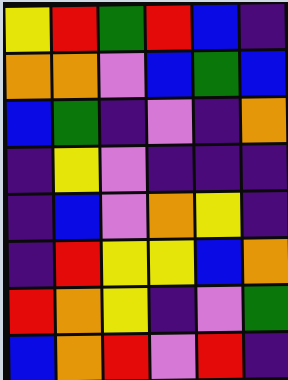[["yellow", "red", "green", "red", "blue", "indigo"], ["orange", "orange", "violet", "blue", "green", "blue"], ["blue", "green", "indigo", "violet", "indigo", "orange"], ["indigo", "yellow", "violet", "indigo", "indigo", "indigo"], ["indigo", "blue", "violet", "orange", "yellow", "indigo"], ["indigo", "red", "yellow", "yellow", "blue", "orange"], ["red", "orange", "yellow", "indigo", "violet", "green"], ["blue", "orange", "red", "violet", "red", "indigo"]]